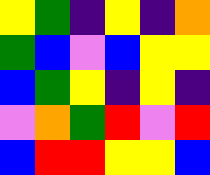[["yellow", "green", "indigo", "yellow", "indigo", "orange"], ["green", "blue", "violet", "blue", "yellow", "yellow"], ["blue", "green", "yellow", "indigo", "yellow", "indigo"], ["violet", "orange", "green", "red", "violet", "red"], ["blue", "red", "red", "yellow", "yellow", "blue"]]